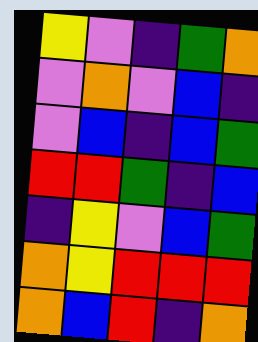[["yellow", "violet", "indigo", "green", "orange"], ["violet", "orange", "violet", "blue", "indigo"], ["violet", "blue", "indigo", "blue", "green"], ["red", "red", "green", "indigo", "blue"], ["indigo", "yellow", "violet", "blue", "green"], ["orange", "yellow", "red", "red", "red"], ["orange", "blue", "red", "indigo", "orange"]]